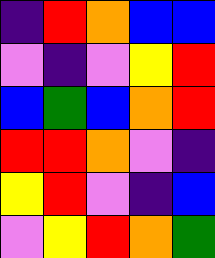[["indigo", "red", "orange", "blue", "blue"], ["violet", "indigo", "violet", "yellow", "red"], ["blue", "green", "blue", "orange", "red"], ["red", "red", "orange", "violet", "indigo"], ["yellow", "red", "violet", "indigo", "blue"], ["violet", "yellow", "red", "orange", "green"]]